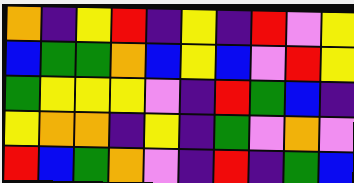[["orange", "indigo", "yellow", "red", "indigo", "yellow", "indigo", "red", "violet", "yellow"], ["blue", "green", "green", "orange", "blue", "yellow", "blue", "violet", "red", "yellow"], ["green", "yellow", "yellow", "yellow", "violet", "indigo", "red", "green", "blue", "indigo"], ["yellow", "orange", "orange", "indigo", "yellow", "indigo", "green", "violet", "orange", "violet"], ["red", "blue", "green", "orange", "violet", "indigo", "red", "indigo", "green", "blue"]]